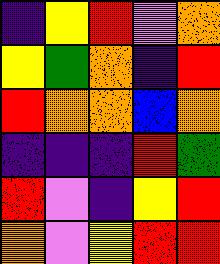[["indigo", "yellow", "red", "violet", "orange"], ["yellow", "green", "orange", "indigo", "red"], ["red", "orange", "orange", "blue", "orange"], ["indigo", "indigo", "indigo", "red", "green"], ["red", "violet", "indigo", "yellow", "red"], ["orange", "violet", "yellow", "red", "red"]]